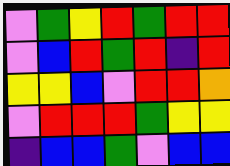[["violet", "green", "yellow", "red", "green", "red", "red"], ["violet", "blue", "red", "green", "red", "indigo", "red"], ["yellow", "yellow", "blue", "violet", "red", "red", "orange"], ["violet", "red", "red", "red", "green", "yellow", "yellow"], ["indigo", "blue", "blue", "green", "violet", "blue", "blue"]]